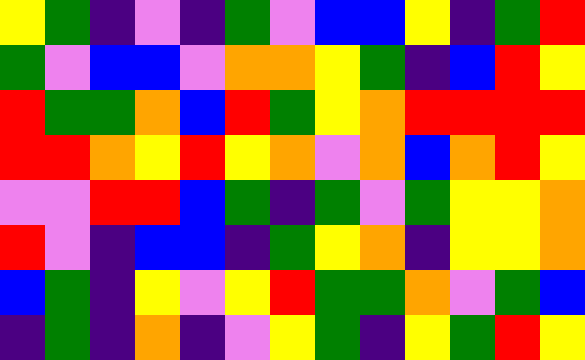[["yellow", "green", "indigo", "violet", "indigo", "green", "violet", "blue", "blue", "yellow", "indigo", "green", "red"], ["green", "violet", "blue", "blue", "violet", "orange", "orange", "yellow", "green", "indigo", "blue", "red", "yellow"], ["red", "green", "green", "orange", "blue", "red", "green", "yellow", "orange", "red", "red", "red", "red"], ["red", "red", "orange", "yellow", "red", "yellow", "orange", "violet", "orange", "blue", "orange", "red", "yellow"], ["violet", "violet", "red", "red", "blue", "green", "indigo", "green", "violet", "green", "yellow", "yellow", "orange"], ["red", "violet", "indigo", "blue", "blue", "indigo", "green", "yellow", "orange", "indigo", "yellow", "yellow", "orange"], ["blue", "green", "indigo", "yellow", "violet", "yellow", "red", "green", "green", "orange", "violet", "green", "blue"], ["indigo", "green", "indigo", "orange", "indigo", "violet", "yellow", "green", "indigo", "yellow", "green", "red", "yellow"]]